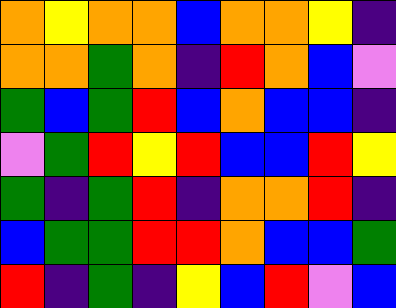[["orange", "yellow", "orange", "orange", "blue", "orange", "orange", "yellow", "indigo"], ["orange", "orange", "green", "orange", "indigo", "red", "orange", "blue", "violet"], ["green", "blue", "green", "red", "blue", "orange", "blue", "blue", "indigo"], ["violet", "green", "red", "yellow", "red", "blue", "blue", "red", "yellow"], ["green", "indigo", "green", "red", "indigo", "orange", "orange", "red", "indigo"], ["blue", "green", "green", "red", "red", "orange", "blue", "blue", "green"], ["red", "indigo", "green", "indigo", "yellow", "blue", "red", "violet", "blue"]]